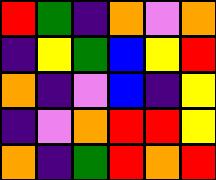[["red", "green", "indigo", "orange", "violet", "orange"], ["indigo", "yellow", "green", "blue", "yellow", "red"], ["orange", "indigo", "violet", "blue", "indigo", "yellow"], ["indigo", "violet", "orange", "red", "red", "yellow"], ["orange", "indigo", "green", "red", "orange", "red"]]